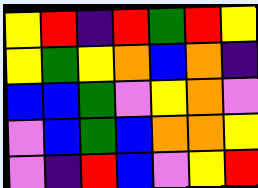[["yellow", "red", "indigo", "red", "green", "red", "yellow"], ["yellow", "green", "yellow", "orange", "blue", "orange", "indigo"], ["blue", "blue", "green", "violet", "yellow", "orange", "violet"], ["violet", "blue", "green", "blue", "orange", "orange", "yellow"], ["violet", "indigo", "red", "blue", "violet", "yellow", "red"]]